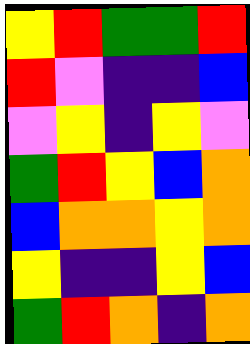[["yellow", "red", "green", "green", "red"], ["red", "violet", "indigo", "indigo", "blue"], ["violet", "yellow", "indigo", "yellow", "violet"], ["green", "red", "yellow", "blue", "orange"], ["blue", "orange", "orange", "yellow", "orange"], ["yellow", "indigo", "indigo", "yellow", "blue"], ["green", "red", "orange", "indigo", "orange"]]